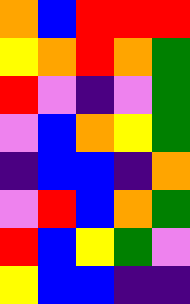[["orange", "blue", "red", "red", "red"], ["yellow", "orange", "red", "orange", "green"], ["red", "violet", "indigo", "violet", "green"], ["violet", "blue", "orange", "yellow", "green"], ["indigo", "blue", "blue", "indigo", "orange"], ["violet", "red", "blue", "orange", "green"], ["red", "blue", "yellow", "green", "violet"], ["yellow", "blue", "blue", "indigo", "indigo"]]